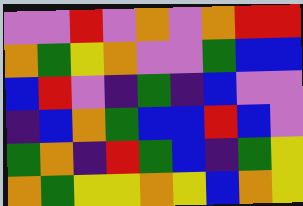[["violet", "violet", "red", "violet", "orange", "violet", "orange", "red", "red"], ["orange", "green", "yellow", "orange", "violet", "violet", "green", "blue", "blue"], ["blue", "red", "violet", "indigo", "green", "indigo", "blue", "violet", "violet"], ["indigo", "blue", "orange", "green", "blue", "blue", "red", "blue", "violet"], ["green", "orange", "indigo", "red", "green", "blue", "indigo", "green", "yellow"], ["orange", "green", "yellow", "yellow", "orange", "yellow", "blue", "orange", "yellow"]]